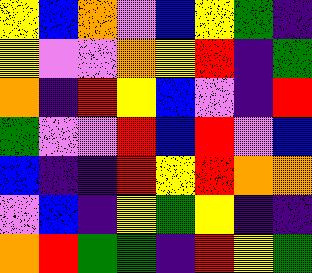[["yellow", "blue", "orange", "violet", "blue", "yellow", "green", "indigo"], ["yellow", "violet", "violet", "orange", "yellow", "red", "indigo", "green"], ["orange", "indigo", "red", "yellow", "blue", "violet", "indigo", "red"], ["green", "violet", "violet", "red", "blue", "red", "violet", "blue"], ["blue", "indigo", "indigo", "red", "yellow", "red", "orange", "orange"], ["violet", "blue", "indigo", "yellow", "green", "yellow", "indigo", "indigo"], ["orange", "red", "green", "green", "indigo", "red", "yellow", "green"]]